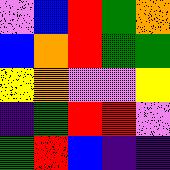[["violet", "blue", "red", "green", "orange"], ["blue", "orange", "red", "green", "green"], ["yellow", "orange", "violet", "violet", "yellow"], ["indigo", "green", "red", "red", "violet"], ["green", "red", "blue", "indigo", "indigo"]]